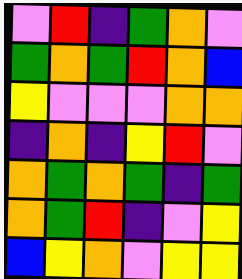[["violet", "red", "indigo", "green", "orange", "violet"], ["green", "orange", "green", "red", "orange", "blue"], ["yellow", "violet", "violet", "violet", "orange", "orange"], ["indigo", "orange", "indigo", "yellow", "red", "violet"], ["orange", "green", "orange", "green", "indigo", "green"], ["orange", "green", "red", "indigo", "violet", "yellow"], ["blue", "yellow", "orange", "violet", "yellow", "yellow"]]